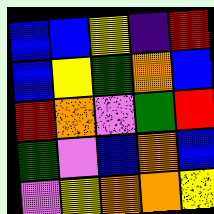[["blue", "blue", "yellow", "indigo", "red"], ["blue", "yellow", "green", "orange", "blue"], ["red", "orange", "violet", "green", "red"], ["green", "violet", "blue", "orange", "blue"], ["violet", "yellow", "orange", "orange", "yellow"]]